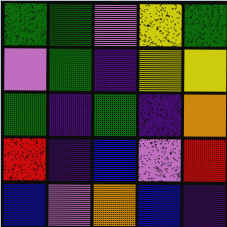[["green", "green", "violet", "yellow", "green"], ["violet", "green", "indigo", "yellow", "yellow"], ["green", "indigo", "green", "indigo", "orange"], ["red", "indigo", "blue", "violet", "red"], ["blue", "violet", "orange", "blue", "indigo"]]